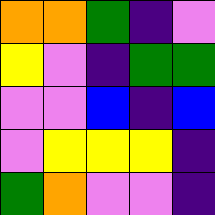[["orange", "orange", "green", "indigo", "violet"], ["yellow", "violet", "indigo", "green", "green"], ["violet", "violet", "blue", "indigo", "blue"], ["violet", "yellow", "yellow", "yellow", "indigo"], ["green", "orange", "violet", "violet", "indigo"]]